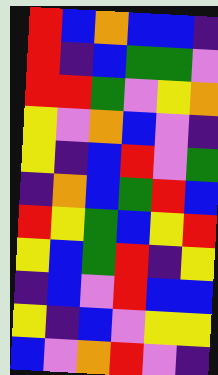[["red", "blue", "orange", "blue", "blue", "indigo"], ["red", "indigo", "blue", "green", "green", "violet"], ["red", "red", "green", "violet", "yellow", "orange"], ["yellow", "violet", "orange", "blue", "violet", "indigo"], ["yellow", "indigo", "blue", "red", "violet", "green"], ["indigo", "orange", "blue", "green", "red", "blue"], ["red", "yellow", "green", "blue", "yellow", "red"], ["yellow", "blue", "green", "red", "indigo", "yellow"], ["indigo", "blue", "violet", "red", "blue", "blue"], ["yellow", "indigo", "blue", "violet", "yellow", "yellow"], ["blue", "violet", "orange", "red", "violet", "indigo"]]